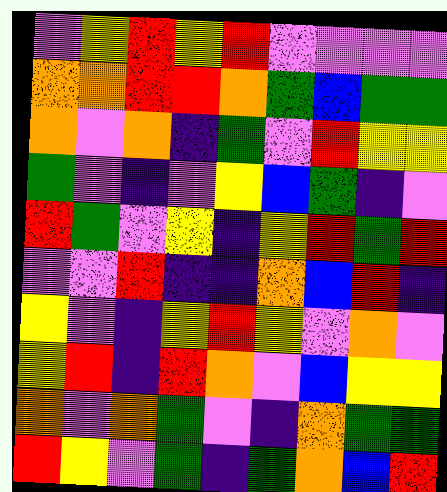[["violet", "yellow", "red", "yellow", "red", "violet", "violet", "violet", "violet"], ["orange", "orange", "red", "red", "orange", "green", "blue", "green", "green"], ["orange", "violet", "orange", "indigo", "green", "violet", "red", "yellow", "yellow"], ["green", "violet", "indigo", "violet", "yellow", "blue", "green", "indigo", "violet"], ["red", "green", "violet", "yellow", "indigo", "yellow", "red", "green", "red"], ["violet", "violet", "red", "indigo", "indigo", "orange", "blue", "red", "indigo"], ["yellow", "violet", "indigo", "yellow", "red", "yellow", "violet", "orange", "violet"], ["yellow", "red", "indigo", "red", "orange", "violet", "blue", "yellow", "yellow"], ["orange", "violet", "orange", "green", "violet", "indigo", "orange", "green", "green"], ["red", "yellow", "violet", "green", "indigo", "green", "orange", "blue", "red"]]